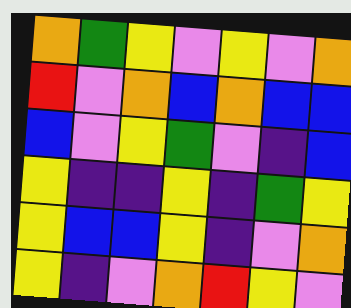[["orange", "green", "yellow", "violet", "yellow", "violet", "orange"], ["red", "violet", "orange", "blue", "orange", "blue", "blue"], ["blue", "violet", "yellow", "green", "violet", "indigo", "blue"], ["yellow", "indigo", "indigo", "yellow", "indigo", "green", "yellow"], ["yellow", "blue", "blue", "yellow", "indigo", "violet", "orange"], ["yellow", "indigo", "violet", "orange", "red", "yellow", "violet"]]